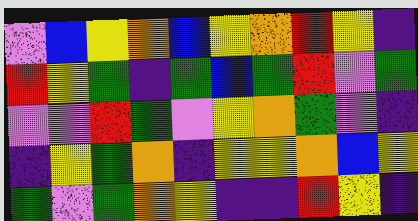[["violet", "blue", "yellow", "orange", "blue", "yellow", "orange", "red", "yellow", "indigo"], ["red", "yellow", "green", "indigo", "green", "blue", "green", "red", "violet", "green"], ["violet", "violet", "red", "green", "violet", "yellow", "orange", "green", "violet", "indigo"], ["indigo", "yellow", "green", "orange", "indigo", "yellow", "yellow", "orange", "blue", "yellow"], ["green", "violet", "green", "orange", "yellow", "indigo", "indigo", "red", "yellow", "indigo"]]